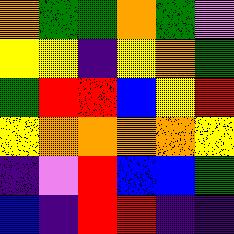[["orange", "green", "green", "orange", "green", "violet"], ["yellow", "yellow", "indigo", "yellow", "orange", "green"], ["green", "red", "red", "blue", "yellow", "red"], ["yellow", "orange", "orange", "orange", "orange", "yellow"], ["indigo", "violet", "red", "blue", "blue", "green"], ["blue", "indigo", "red", "red", "indigo", "indigo"]]